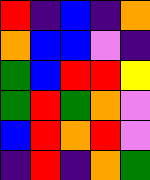[["red", "indigo", "blue", "indigo", "orange"], ["orange", "blue", "blue", "violet", "indigo"], ["green", "blue", "red", "red", "yellow"], ["green", "red", "green", "orange", "violet"], ["blue", "red", "orange", "red", "violet"], ["indigo", "red", "indigo", "orange", "green"]]